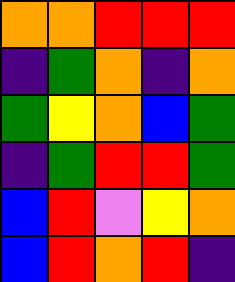[["orange", "orange", "red", "red", "red"], ["indigo", "green", "orange", "indigo", "orange"], ["green", "yellow", "orange", "blue", "green"], ["indigo", "green", "red", "red", "green"], ["blue", "red", "violet", "yellow", "orange"], ["blue", "red", "orange", "red", "indigo"]]